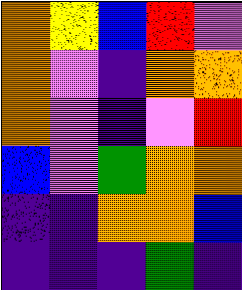[["orange", "yellow", "blue", "red", "violet"], ["orange", "violet", "indigo", "orange", "orange"], ["orange", "violet", "indigo", "violet", "red"], ["blue", "violet", "green", "orange", "orange"], ["indigo", "indigo", "orange", "orange", "blue"], ["indigo", "indigo", "indigo", "green", "indigo"]]